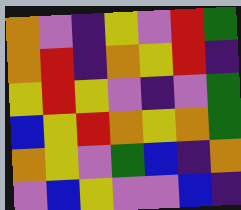[["orange", "violet", "indigo", "yellow", "violet", "red", "green"], ["orange", "red", "indigo", "orange", "yellow", "red", "indigo"], ["yellow", "red", "yellow", "violet", "indigo", "violet", "green"], ["blue", "yellow", "red", "orange", "yellow", "orange", "green"], ["orange", "yellow", "violet", "green", "blue", "indigo", "orange"], ["violet", "blue", "yellow", "violet", "violet", "blue", "indigo"]]